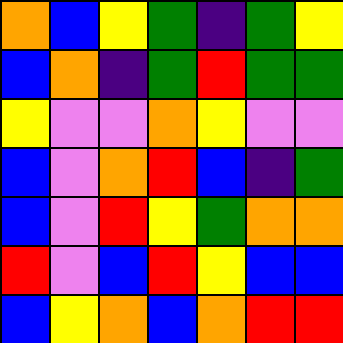[["orange", "blue", "yellow", "green", "indigo", "green", "yellow"], ["blue", "orange", "indigo", "green", "red", "green", "green"], ["yellow", "violet", "violet", "orange", "yellow", "violet", "violet"], ["blue", "violet", "orange", "red", "blue", "indigo", "green"], ["blue", "violet", "red", "yellow", "green", "orange", "orange"], ["red", "violet", "blue", "red", "yellow", "blue", "blue"], ["blue", "yellow", "orange", "blue", "orange", "red", "red"]]